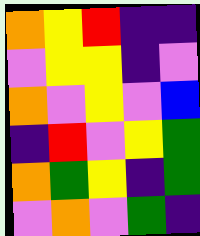[["orange", "yellow", "red", "indigo", "indigo"], ["violet", "yellow", "yellow", "indigo", "violet"], ["orange", "violet", "yellow", "violet", "blue"], ["indigo", "red", "violet", "yellow", "green"], ["orange", "green", "yellow", "indigo", "green"], ["violet", "orange", "violet", "green", "indigo"]]